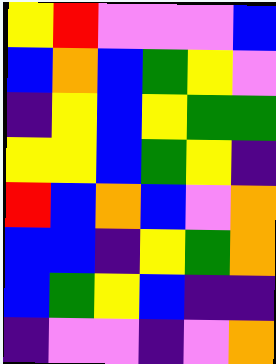[["yellow", "red", "violet", "violet", "violet", "blue"], ["blue", "orange", "blue", "green", "yellow", "violet"], ["indigo", "yellow", "blue", "yellow", "green", "green"], ["yellow", "yellow", "blue", "green", "yellow", "indigo"], ["red", "blue", "orange", "blue", "violet", "orange"], ["blue", "blue", "indigo", "yellow", "green", "orange"], ["blue", "green", "yellow", "blue", "indigo", "indigo"], ["indigo", "violet", "violet", "indigo", "violet", "orange"]]